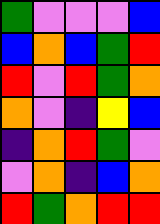[["green", "violet", "violet", "violet", "blue"], ["blue", "orange", "blue", "green", "red"], ["red", "violet", "red", "green", "orange"], ["orange", "violet", "indigo", "yellow", "blue"], ["indigo", "orange", "red", "green", "violet"], ["violet", "orange", "indigo", "blue", "orange"], ["red", "green", "orange", "red", "red"]]